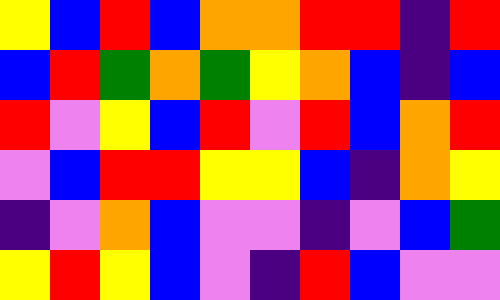[["yellow", "blue", "red", "blue", "orange", "orange", "red", "red", "indigo", "red"], ["blue", "red", "green", "orange", "green", "yellow", "orange", "blue", "indigo", "blue"], ["red", "violet", "yellow", "blue", "red", "violet", "red", "blue", "orange", "red"], ["violet", "blue", "red", "red", "yellow", "yellow", "blue", "indigo", "orange", "yellow"], ["indigo", "violet", "orange", "blue", "violet", "violet", "indigo", "violet", "blue", "green"], ["yellow", "red", "yellow", "blue", "violet", "indigo", "red", "blue", "violet", "violet"]]